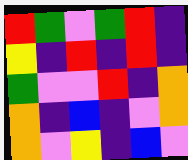[["red", "green", "violet", "green", "red", "indigo"], ["yellow", "indigo", "red", "indigo", "red", "indigo"], ["green", "violet", "violet", "red", "indigo", "orange"], ["orange", "indigo", "blue", "indigo", "violet", "orange"], ["orange", "violet", "yellow", "indigo", "blue", "violet"]]